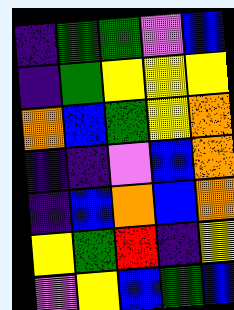[["indigo", "green", "green", "violet", "blue"], ["indigo", "green", "yellow", "yellow", "yellow"], ["orange", "blue", "green", "yellow", "orange"], ["indigo", "indigo", "violet", "blue", "orange"], ["indigo", "blue", "orange", "blue", "orange"], ["yellow", "green", "red", "indigo", "yellow"], ["violet", "yellow", "blue", "green", "blue"]]